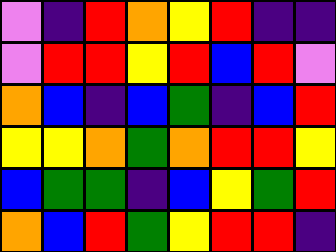[["violet", "indigo", "red", "orange", "yellow", "red", "indigo", "indigo"], ["violet", "red", "red", "yellow", "red", "blue", "red", "violet"], ["orange", "blue", "indigo", "blue", "green", "indigo", "blue", "red"], ["yellow", "yellow", "orange", "green", "orange", "red", "red", "yellow"], ["blue", "green", "green", "indigo", "blue", "yellow", "green", "red"], ["orange", "blue", "red", "green", "yellow", "red", "red", "indigo"]]